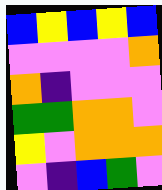[["blue", "yellow", "blue", "yellow", "blue"], ["violet", "violet", "violet", "violet", "orange"], ["orange", "indigo", "violet", "violet", "violet"], ["green", "green", "orange", "orange", "violet"], ["yellow", "violet", "orange", "orange", "orange"], ["violet", "indigo", "blue", "green", "violet"]]